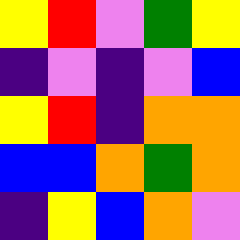[["yellow", "red", "violet", "green", "yellow"], ["indigo", "violet", "indigo", "violet", "blue"], ["yellow", "red", "indigo", "orange", "orange"], ["blue", "blue", "orange", "green", "orange"], ["indigo", "yellow", "blue", "orange", "violet"]]